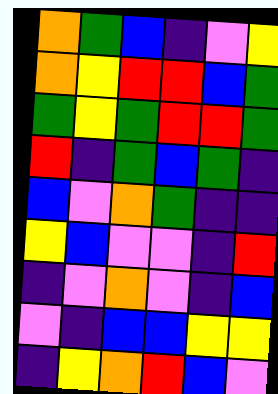[["orange", "green", "blue", "indigo", "violet", "yellow"], ["orange", "yellow", "red", "red", "blue", "green"], ["green", "yellow", "green", "red", "red", "green"], ["red", "indigo", "green", "blue", "green", "indigo"], ["blue", "violet", "orange", "green", "indigo", "indigo"], ["yellow", "blue", "violet", "violet", "indigo", "red"], ["indigo", "violet", "orange", "violet", "indigo", "blue"], ["violet", "indigo", "blue", "blue", "yellow", "yellow"], ["indigo", "yellow", "orange", "red", "blue", "violet"]]